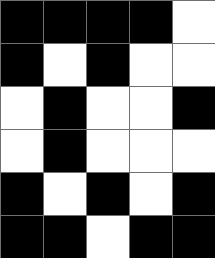[["black", "black", "black", "black", "white"], ["black", "white", "black", "white", "white"], ["white", "black", "white", "white", "black"], ["white", "black", "white", "white", "white"], ["black", "white", "black", "white", "black"], ["black", "black", "white", "black", "black"]]